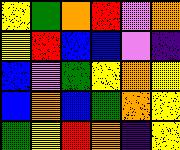[["yellow", "green", "orange", "red", "violet", "orange"], ["yellow", "red", "blue", "blue", "violet", "indigo"], ["blue", "violet", "green", "yellow", "orange", "yellow"], ["blue", "orange", "blue", "green", "orange", "yellow"], ["green", "yellow", "red", "orange", "indigo", "yellow"]]